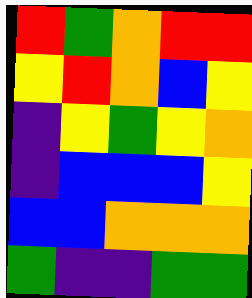[["red", "green", "orange", "red", "red"], ["yellow", "red", "orange", "blue", "yellow"], ["indigo", "yellow", "green", "yellow", "orange"], ["indigo", "blue", "blue", "blue", "yellow"], ["blue", "blue", "orange", "orange", "orange"], ["green", "indigo", "indigo", "green", "green"]]